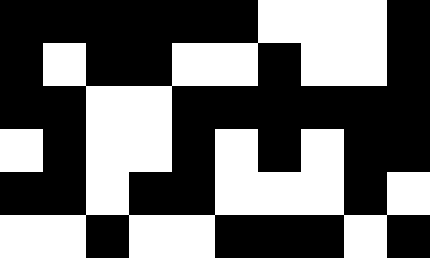[["black", "black", "black", "black", "black", "black", "white", "white", "white", "black"], ["black", "white", "black", "black", "white", "white", "black", "white", "white", "black"], ["black", "black", "white", "white", "black", "black", "black", "black", "black", "black"], ["white", "black", "white", "white", "black", "white", "black", "white", "black", "black"], ["black", "black", "white", "black", "black", "white", "white", "white", "black", "white"], ["white", "white", "black", "white", "white", "black", "black", "black", "white", "black"]]